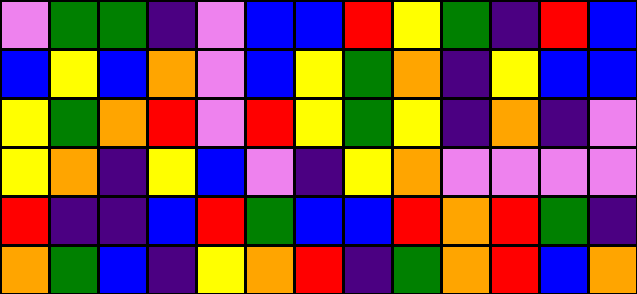[["violet", "green", "green", "indigo", "violet", "blue", "blue", "red", "yellow", "green", "indigo", "red", "blue"], ["blue", "yellow", "blue", "orange", "violet", "blue", "yellow", "green", "orange", "indigo", "yellow", "blue", "blue"], ["yellow", "green", "orange", "red", "violet", "red", "yellow", "green", "yellow", "indigo", "orange", "indigo", "violet"], ["yellow", "orange", "indigo", "yellow", "blue", "violet", "indigo", "yellow", "orange", "violet", "violet", "violet", "violet"], ["red", "indigo", "indigo", "blue", "red", "green", "blue", "blue", "red", "orange", "red", "green", "indigo"], ["orange", "green", "blue", "indigo", "yellow", "orange", "red", "indigo", "green", "orange", "red", "blue", "orange"]]